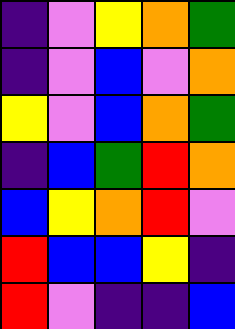[["indigo", "violet", "yellow", "orange", "green"], ["indigo", "violet", "blue", "violet", "orange"], ["yellow", "violet", "blue", "orange", "green"], ["indigo", "blue", "green", "red", "orange"], ["blue", "yellow", "orange", "red", "violet"], ["red", "blue", "blue", "yellow", "indigo"], ["red", "violet", "indigo", "indigo", "blue"]]